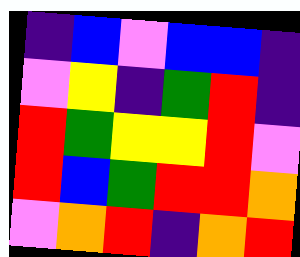[["indigo", "blue", "violet", "blue", "blue", "indigo"], ["violet", "yellow", "indigo", "green", "red", "indigo"], ["red", "green", "yellow", "yellow", "red", "violet"], ["red", "blue", "green", "red", "red", "orange"], ["violet", "orange", "red", "indigo", "orange", "red"]]